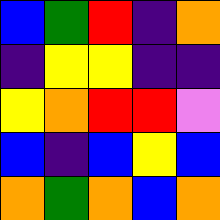[["blue", "green", "red", "indigo", "orange"], ["indigo", "yellow", "yellow", "indigo", "indigo"], ["yellow", "orange", "red", "red", "violet"], ["blue", "indigo", "blue", "yellow", "blue"], ["orange", "green", "orange", "blue", "orange"]]